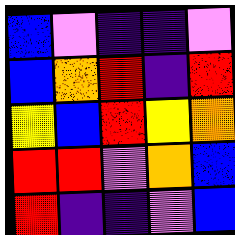[["blue", "violet", "indigo", "indigo", "violet"], ["blue", "orange", "red", "indigo", "red"], ["yellow", "blue", "red", "yellow", "orange"], ["red", "red", "violet", "orange", "blue"], ["red", "indigo", "indigo", "violet", "blue"]]